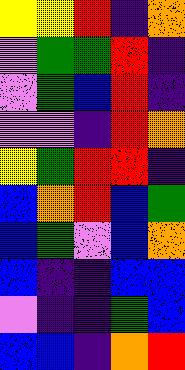[["yellow", "yellow", "red", "indigo", "orange"], ["violet", "green", "green", "red", "indigo"], ["violet", "green", "blue", "red", "indigo"], ["violet", "violet", "indigo", "red", "orange"], ["yellow", "green", "red", "red", "indigo"], ["blue", "orange", "red", "blue", "green"], ["blue", "green", "violet", "blue", "orange"], ["blue", "indigo", "indigo", "blue", "blue"], ["violet", "indigo", "indigo", "green", "blue"], ["blue", "blue", "indigo", "orange", "red"]]